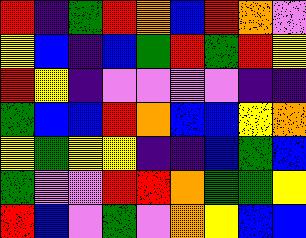[["red", "indigo", "green", "red", "orange", "blue", "red", "orange", "violet"], ["yellow", "blue", "indigo", "blue", "green", "red", "green", "red", "yellow"], ["red", "yellow", "indigo", "violet", "violet", "violet", "violet", "indigo", "indigo"], ["green", "blue", "blue", "red", "orange", "blue", "blue", "yellow", "orange"], ["yellow", "green", "yellow", "yellow", "indigo", "indigo", "blue", "green", "blue"], ["green", "violet", "violet", "red", "red", "orange", "green", "green", "yellow"], ["red", "blue", "violet", "green", "violet", "orange", "yellow", "blue", "blue"]]